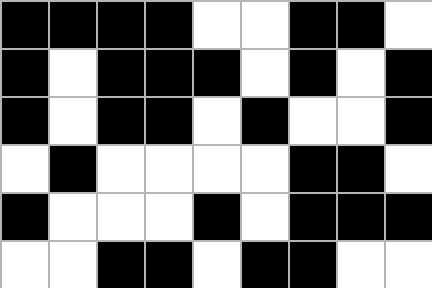[["black", "black", "black", "black", "white", "white", "black", "black", "white"], ["black", "white", "black", "black", "black", "white", "black", "white", "black"], ["black", "white", "black", "black", "white", "black", "white", "white", "black"], ["white", "black", "white", "white", "white", "white", "black", "black", "white"], ["black", "white", "white", "white", "black", "white", "black", "black", "black"], ["white", "white", "black", "black", "white", "black", "black", "white", "white"]]